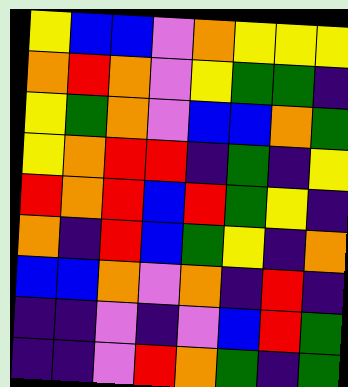[["yellow", "blue", "blue", "violet", "orange", "yellow", "yellow", "yellow"], ["orange", "red", "orange", "violet", "yellow", "green", "green", "indigo"], ["yellow", "green", "orange", "violet", "blue", "blue", "orange", "green"], ["yellow", "orange", "red", "red", "indigo", "green", "indigo", "yellow"], ["red", "orange", "red", "blue", "red", "green", "yellow", "indigo"], ["orange", "indigo", "red", "blue", "green", "yellow", "indigo", "orange"], ["blue", "blue", "orange", "violet", "orange", "indigo", "red", "indigo"], ["indigo", "indigo", "violet", "indigo", "violet", "blue", "red", "green"], ["indigo", "indigo", "violet", "red", "orange", "green", "indigo", "green"]]